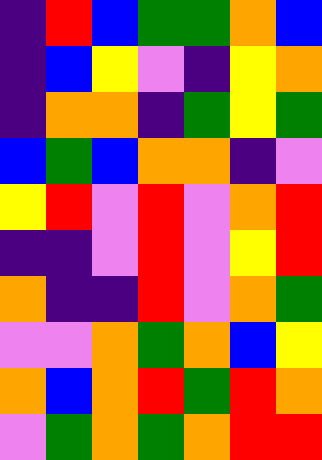[["indigo", "red", "blue", "green", "green", "orange", "blue"], ["indigo", "blue", "yellow", "violet", "indigo", "yellow", "orange"], ["indigo", "orange", "orange", "indigo", "green", "yellow", "green"], ["blue", "green", "blue", "orange", "orange", "indigo", "violet"], ["yellow", "red", "violet", "red", "violet", "orange", "red"], ["indigo", "indigo", "violet", "red", "violet", "yellow", "red"], ["orange", "indigo", "indigo", "red", "violet", "orange", "green"], ["violet", "violet", "orange", "green", "orange", "blue", "yellow"], ["orange", "blue", "orange", "red", "green", "red", "orange"], ["violet", "green", "orange", "green", "orange", "red", "red"]]